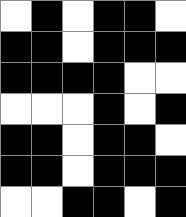[["white", "black", "white", "black", "black", "white"], ["black", "black", "white", "black", "black", "black"], ["black", "black", "black", "black", "white", "white"], ["white", "white", "white", "black", "white", "black"], ["black", "black", "white", "black", "black", "white"], ["black", "black", "white", "black", "black", "black"], ["white", "white", "black", "black", "white", "black"]]